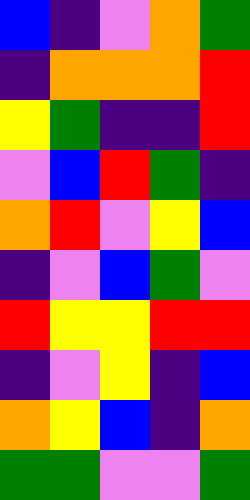[["blue", "indigo", "violet", "orange", "green"], ["indigo", "orange", "orange", "orange", "red"], ["yellow", "green", "indigo", "indigo", "red"], ["violet", "blue", "red", "green", "indigo"], ["orange", "red", "violet", "yellow", "blue"], ["indigo", "violet", "blue", "green", "violet"], ["red", "yellow", "yellow", "red", "red"], ["indigo", "violet", "yellow", "indigo", "blue"], ["orange", "yellow", "blue", "indigo", "orange"], ["green", "green", "violet", "violet", "green"]]